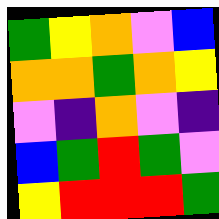[["green", "yellow", "orange", "violet", "blue"], ["orange", "orange", "green", "orange", "yellow"], ["violet", "indigo", "orange", "violet", "indigo"], ["blue", "green", "red", "green", "violet"], ["yellow", "red", "red", "red", "green"]]